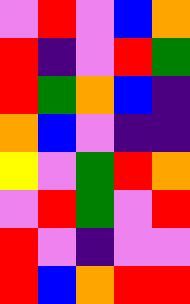[["violet", "red", "violet", "blue", "orange"], ["red", "indigo", "violet", "red", "green"], ["red", "green", "orange", "blue", "indigo"], ["orange", "blue", "violet", "indigo", "indigo"], ["yellow", "violet", "green", "red", "orange"], ["violet", "red", "green", "violet", "red"], ["red", "violet", "indigo", "violet", "violet"], ["red", "blue", "orange", "red", "red"]]